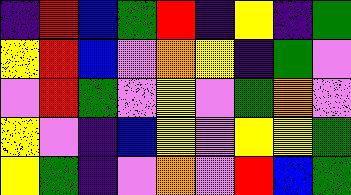[["indigo", "red", "blue", "green", "red", "indigo", "yellow", "indigo", "green"], ["yellow", "red", "blue", "violet", "orange", "yellow", "indigo", "green", "violet"], ["violet", "red", "green", "violet", "yellow", "violet", "green", "orange", "violet"], ["yellow", "violet", "indigo", "blue", "yellow", "violet", "yellow", "yellow", "green"], ["yellow", "green", "indigo", "violet", "orange", "violet", "red", "blue", "green"]]